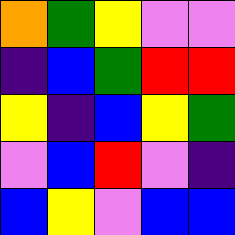[["orange", "green", "yellow", "violet", "violet"], ["indigo", "blue", "green", "red", "red"], ["yellow", "indigo", "blue", "yellow", "green"], ["violet", "blue", "red", "violet", "indigo"], ["blue", "yellow", "violet", "blue", "blue"]]